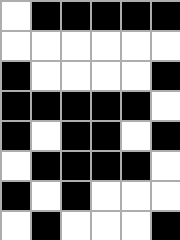[["white", "black", "black", "black", "black", "black"], ["white", "white", "white", "white", "white", "white"], ["black", "white", "white", "white", "white", "black"], ["black", "black", "black", "black", "black", "white"], ["black", "white", "black", "black", "white", "black"], ["white", "black", "black", "black", "black", "white"], ["black", "white", "black", "white", "white", "white"], ["white", "black", "white", "white", "white", "black"]]